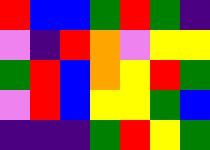[["red", "blue", "blue", "green", "red", "green", "indigo"], ["violet", "indigo", "red", "orange", "violet", "yellow", "yellow"], ["green", "red", "blue", "orange", "yellow", "red", "green"], ["violet", "red", "blue", "yellow", "yellow", "green", "blue"], ["indigo", "indigo", "indigo", "green", "red", "yellow", "green"]]